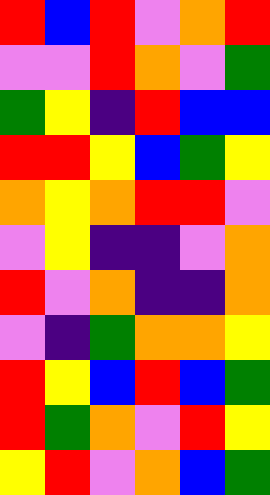[["red", "blue", "red", "violet", "orange", "red"], ["violet", "violet", "red", "orange", "violet", "green"], ["green", "yellow", "indigo", "red", "blue", "blue"], ["red", "red", "yellow", "blue", "green", "yellow"], ["orange", "yellow", "orange", "red", "red", "violet"], ["violet", "yellow", "indigo", "indigo", "violet", "orange"], ["red", "violet", "orange", "indigo", "indigo", "orange"], ["violet", "indigo", "green", "orange", "orange", "yellow"], ["red", "yellow", "blue", "red", "blue", "green"], ["red", "green", "orange", "violet", "red", "yellow"], ["yellow", "red", "violet", "orange", "blue", "green"]]